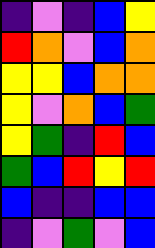[["indigo", "violet", "indigo", "blue", "yellow"], ["red", "orange", "violet", "blue", "orange"], ["yellow", "yellow", "blue", "orange", "orange"], ["yellow", "violet", "orange", "blue", "green"], ["yellow", "green", "indigo", "red", "blue"], ["green", "blue", "red", "yellow", "red"], ["blue", "indigo", "indigo", "blue", "blue"], ["indigo", "violet", "green", "violet", "blue"]]